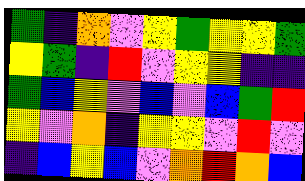[["green", "indigo", "orange", "violet", "yellow", "green", "yellow", "yellow", "green"], ["yellow", "green", "indigo", "red", "violet", "yellow", "yellow", "indigo", "indigo"], ["green", "blue", "yellow", "violet", "blue", "violet", "blue", "green", "red"], ["yellow", "violet", "orange", "indigo", "yellow", "yellow", "violet", "red", "violet"], ["indigo", "blue", "yellow", "blue", "violet", "orange", "red", "orange", "blue"]]